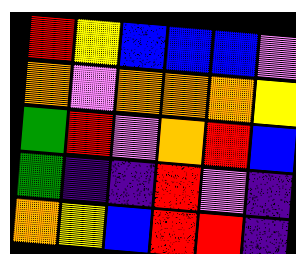[["red", "yellow", "blue", "blue", "blue", "violet"], ["orange", "violet", "orange", "orange", "orange", "yellow"], ["green", "red", "violet", "orange", "red", "blue"], ["green", "indigo", "indigo", "red", "violet", "indigo"], ["orange", "yellow", "blue", "red", "red", "indigo"]]